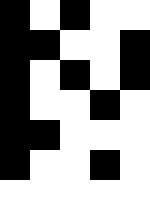[["black", "white", "black", "white", "white"], ["black", "black", "white", "white", "black"], ["black", "white", "black", "white", "black"], ["black", "white", "white", "black", "white"], ["black", "black", "white", "white", "white"], ["black", "white", "white", "black", "white"], ["white", "white", "white", "white", "white"]]